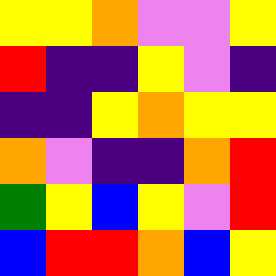[["yellow", "yellow", "orange", "violet", "violet", "yellow"], ["red", "indigo", "indigo", "yellow", "violet", "indigo"], ["indigo", "indigo", "yellow", "orange", "yellow", "yellow"], ["orange", "violet", "indigo", "indigo", "orange", "red"], ["green", "yellow", "blue", "yellow", "violet", "red"], ["blue", "red", "red", "orange", "blue", "yellow"]]